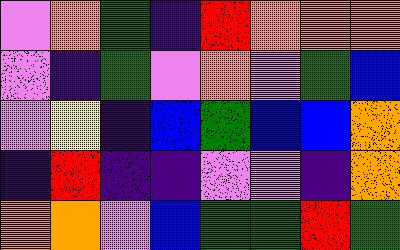[["violet", "orange", "green", "indigo", "red", "orange", "orange", "orange"], ["violet", "indigo", "green", "violet", "orange", "violet", "green", "blue"], ["violet", "yellow", "indigo", "blue", "green", "blue", "blue", "orange"], ["indigo", "red", "indigo", "indigo", "violet", "violet", "indigo", "orange"], ["orange", "orange", "violet", "blue", "green", "green", "red", "green"]]